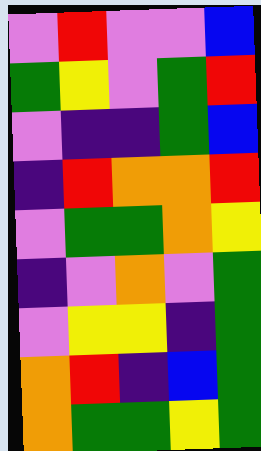[["violet", "red", "violet", "violet", "blue"], ["green", "yellow", "violet", "green", "red"], ["violet", "indigo", "indigo", "green", "blue"], ["indigo", "red", "orange", "orange", "red"], ["violet", "green", "green", "orange", "yellow"], ["indigo", "violet", "orange", "violet", "green"], ["violet", "yellow", "yellow", "indigo", "green"], ["orange", "red", "indigo", "blue", "green"], ["orange", "green", "green", "yellow", "green"]]